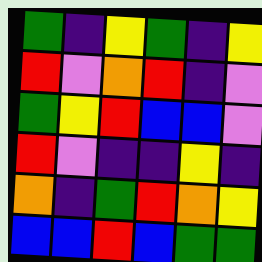[["green", "indigo", "yellow", "green", "indigo", "yellow"], ["red", "violet", "orange", "red", "indigo", "violet"], ["green", "yellow", "red", "blue", "blue", "violet"], ["red", "violet", "indigo", "indigo", "yellow", "indigo"], ["orange", "indigo", "green", "red", "orange", "yellow"], ["blue", "blue", "red", "blue", "green", "green"]]